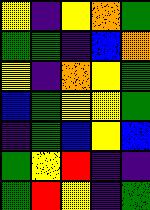[["yellow", "indigo", "yellow", "orange", "green"], ["green", "green", "indigo", "blue", "orange"], ["yellow", "indigo", "orange", "yellow", "green"], ["blue", "green", "yellow", "yellow", "green"], ["indigo", "green", "blue", "yellow", "blue"], ["green", "yellow", "red", "indigo", "indigo"], ["green", "red", "yellow", "indigo", "green"]]